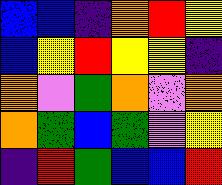[["blue", "blue", "indigo", "orange", "red", "yellow"], ["blue", "yellow", "red", "yellow", "yellow", "indigo"], ["orange", "violet", "green", "orange", "violet", "orange"], ["orange", "green", "blue", "green", "violet", "yellow"], ["indigo", "red", "green", "blue", "blue", "red"]]